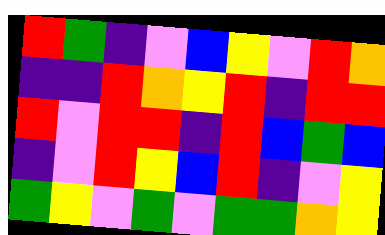[["red", "green", "indigo", "violet", "blue", "yellow", "violet", "red", "orange"], ["indigo", "indigo", "red", "orange", "yellow", "red", "indigo", "red", "red"], ["red", "violet", "red", "red", "indigo", "red", "blue", "green", "blue"], ["indigo", "violet", "red", "yellow", "blue", "red", "indigo", "violet", "yellow"], ["green", "yellow", "violet", "green", "violet", "green", "green", "orange", "yellow"]]